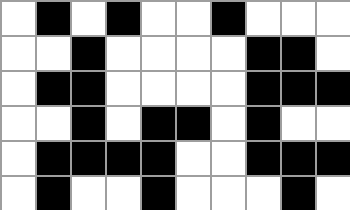[["white", "black", "white", "black", "white", "white", "black", "white", "white", "white"], ["white", "white", "black", "white", "white", "white", "white", "black", "black", "white"], ["white", "black", "black", "white", "white", "white", "white", "black", "black", "black"], ["white", "white", "black", "white", "black", "black", "white", "black", "white", "white"], ["white", "black", "black", "black", "black", "white", "white", "black", "black", "black"], ["white", "black", "white", "white", "black", "white", "white", "white", "black", "white"]]